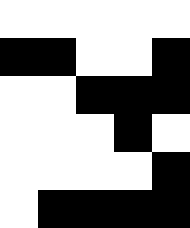[["white", "white", "white", "white", "white"], ["black", "black", "white", "white", "black"], ["white", "white", "black", "black", "black"], ["white", "white", "white", "black", "white"], ["white", "white", "white", "white", "black"], ["white", "black", "black", "black", "black"]]